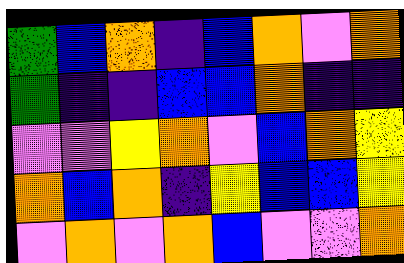[["green", "blue", "orange", "indigo", "blue", "orange", "violet", "orange"], ["green", "indigo", "indigo", "blue", "blue", "orange", "indigo", "indigo"], ["violet", "violet", "yellow", "orange", "violet", "blue", "orange", "yellow"], ["orange", "blue", "orange", "indigo", "yellow", "blue", "blue", "yellow"], ["violet", "orange", "violet", "orange", "blue", "violet", "violet", "orange"]]